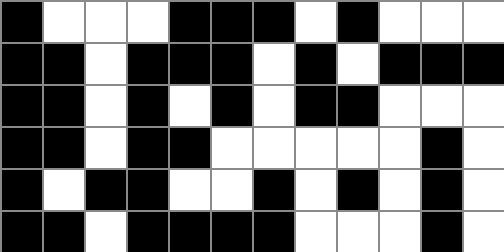[["black", "white", "white", "white", "black", "black", "black", "white", "black", "white", "white", "white"], ["black", "black", "white", "black", "black", "black", "white", "black", "white", "black", "black", "black"], ["black", "black", "white", "black", "white", "black", "white", "black", "black", "white", "white", "white"], ["black", "black", "white", "black", "black", "white", "white", "white", "white", "white", "black", "white"], ["black", "white", "black", "black", "white", "white", "black", "white", "black", "white", "black", "white"], ["black", "black", "white", "black", "black", "black", "black", "white", "white", "white", "black", "white"]]